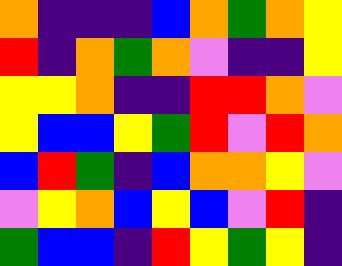[["orange", "indigo", "indigo", "indigo", "blue", "orange", "green", "orange", "yellow"], ["red", "indigo", "orange", "green", "orange", "violet", "indigo", "indigo", "yellow"], ["yellow", "yellow", "orange", "indigo", "indigo", "red", "red", "orange", "violet"], ["yellow", "blue", "blue", "yellow", "green", "red", "violet", "red", "orange"], ["blue", "red", "green", "indigo", "blue", "orange", "orange", "yellow", "violet"], ["violet", "yellow", "orange", "blue", "yellow", "blue", "violet", "red", "indigo"], ["green", "blue", "blue", "indigo", "red", "yellow", "green", "yellow", "indigo"]]